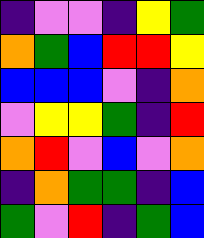[["indigo", "violet", "violet", "indigo", "yellow", "green"], ["orange", "green", "blue", "red", "red", "yellow"], ["blue", "blue", "blue", "violet", "indigo", "orange"], ["violet", "yellow", "yellow", "green", "indigo", "red"], ["orange", "red", "violet", "blue", "violet", "orange"], ["indigo", "orange", "green", "green", "indigo", "blue"], ["green", "violet", "red", "indigo", "green", "blue"]]